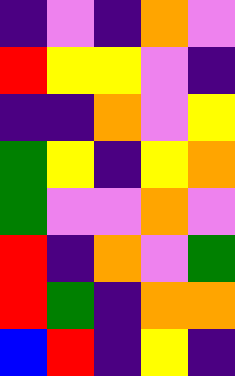[["indigo", "violet", "indigo", "orange", "violet"], ["red", "yellow", "yellow", "violet", "indigo"], ["indigo", "indigo", "orange", "violet", "yellow"], ["green", "yellow", "indigo", "yellow", "orange"], ["green", "violet", "violet", "orange", "violet"], ["red", "indigo", "orange", "violet", "green"], ["red", "green", "indigo", "orange", "orange"], ["blue", "red", "indigo", "yellow", "indigo"]]